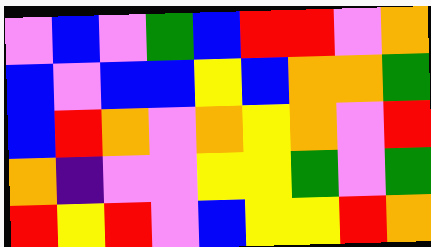[["violet", "blue", "violet", "green", "blue", "red", "red", "violet", "orange"], ["blue", "violet", "blue", "blue", "yellow", "blue", "orange", "orange", "green"], ["blue", "red", "orange", "violet", "orange", "yellow", "orange", "violet", "red"], ["orange", "indigo", "violet", "violet", "yellow", "yellow", "green", "violet", "green"], ["red", "yellow", "red", "violet", "blue", "yellow", "yellow", "red", "orange"]]